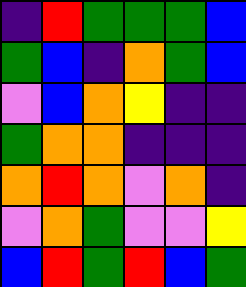[["indigo", "red", "green", "green", "green", "blue"], ["green", "blue", "indigo", "orange", "green", "blue"], ["violet", "blue", "orange", "yellow", "indigo", "indigo"], ["green", "orange", "orange", "indigo", "indigo", "indigo"], ["orange", "red", "orange", "violet", "orange", "indigo"], ["violet", "orange", "green", "violet", "violet", "yellow"], ["blue", "red", "green", "red", "blue", "green"]]